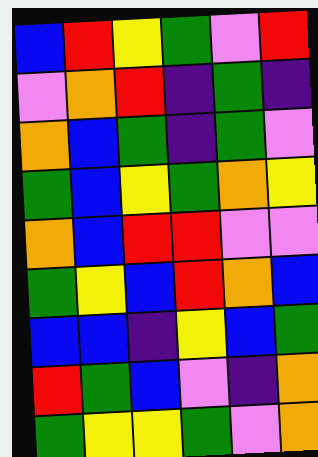[["blue", "red", "yellow", "green", "violet", "red"], ["violet", "orange", "red", "indigo", "green", "indigo"], ["orange", "blue", "green", "indigo", "green", "violet"], ["green", "blue", "yellow", "green", "orange", "yellow"], ["orange", "blue", "red", "red", "violet", "violet"], ["green", "yellow", "blue", "red", "orange", "blue"], ["blue", "blue", "indigo", "yellow", "blue", "green"], ["red", "green", "blue", "violet", "indigo", "orange"], ["green", "yellow", "yellow", "green", "violet", "orange"]]